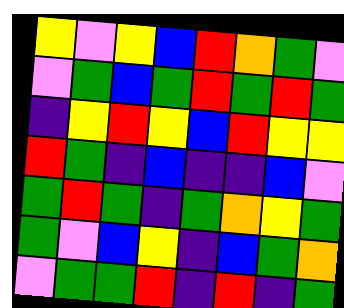[["yellow", "violet", "yellow", "blue", "red", "orange", "green", "violet"], ["violet", "green", "blue", "green", "red", "green", "red", "green"], ["indigo", "yellow", "red", "yellow", "blue", "red", "yellow", "yellow"], ["red", "green", "indigo", "blue", "indigo", "indigo", "blue", "violet"], ["green", "red", "green", "indigo", "green", "orange", "yellow", "green"], ["green", "violet", "blue", "yellow", "indigo", "blue", "green", "orange"], ["violet", "green", "green", "red", "indigo", "red", "indigo", "green"]]